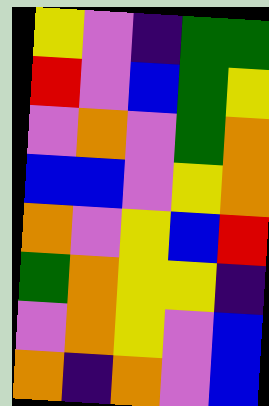[["yellow", "violet", "indigo", "green", "green"], ["red", "violet", "blue", "green", "yellow"], ["violet", "orange", "violet", "green", "orange"], ["blue", "blue", "violet", "yellow", "orange"], ["orange", "violet", "yellow", "blue", "red"], ["green", "orange", "yellow", "yellow", "indigo"], ["violet", "orange", "yellow", "violet", "blue"], ["orange", "indigo", "orange", "violet", "blue"]]